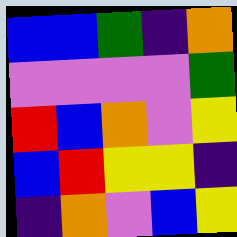[["blue", "blue", "green", "indigo", "orange"], ["violet", "violet", "violet", "violet", "green"], ["red", "blue", "orange", "violet", "yellow"], ["blue", "red", "yellow", "yellow", "indigo"], ["indigo", "orange", "violet", "blue", "yellow"]]